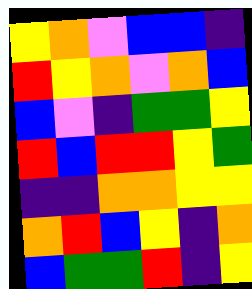[["yellow", "orange", "violet", "blue", "blue", "indigo"], ["red", "yellow", "orange", "violet", "orange", "blue"], ["blue", "violet", "indigo", "green", "green", "yellow"], ["red", "blue", "red", "red", "yellow", "green"], ["indigo", "indigo", "orange", "orange", "yellow", "yellow"], ["orange", "red", "blue", "yellow", "indigo", "orange"], ["blue", "green", "green", "red", "indigo", "yellow"]]